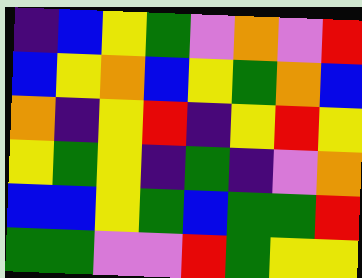[["indigo", "blue", "yellow", "green", "violet", "orange", "violet", "red"], ["blue", "yellow", "orange", "blue", "yellow", "green", "orange", "blue"], ["orange", "indigo", "yellow", "red", "indigo", "yellow", "red", "yellow"], ["yellow", "green", "yellow", "indigo", "green", "indigo", "violet", "orange"], ["blue", "blue", "yellow", "green", "blue", "green", "green", "red"], ["green", "green", "violet", "violet", "red", "green", "yellow", "yellow"]]